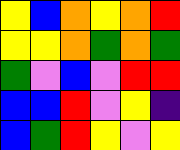[["yellow", "blue", "orange", "yellow", "orange", "red"], ["yellow", "yellow", "orange", "green", "orange", "green"], ["green", "violet", "blue", "violet", "red", "red"], ["blue", "blue", "red", "violet", "yellow", "indigo"], ["blue", "green", "red", "yellow", "violet", "yellow"]]